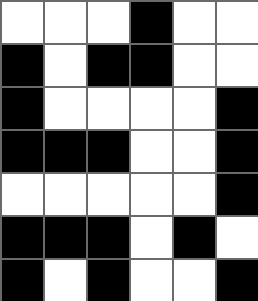[["white", "white", "white", "black", "white", "white"], ["black", "white", "black", "black", "white", "white"], ["black", "white", "white", "white", "white", "black"], ["black", "black", "black", "white", "white", "black"], ["white", "white", "white", "white", "white", "black"], ["black", "black", "black", "white", "black", "white"], ["black", "white", "black", "white", "white", "black"]]